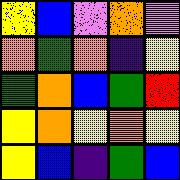[["yellow", "blue", "violet", "orange", "violet"], ["orange", "green", "orange", "indigo", "yellow"], ["green", "orange", "blue", "green", "red"], ["yellow", "orange", "yellow", "orange", "yellow"], ["yellow", "blue", "indigo", "green", "blue"]]